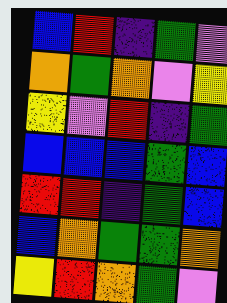[["blue", "red", "indigo", "green", "violet"], ["orange", "green", "orange", "violet", "yellow"], ["yellow", "violet", "red", "indigo", "green"], ["blue", "blue", "blue", "green", "blue"], ["red", "red", "indigo", "green", "blue"], ["blue", "orange", "green", "green", "orange"], ["yellow", "red", "orange", "green", "violet"]]